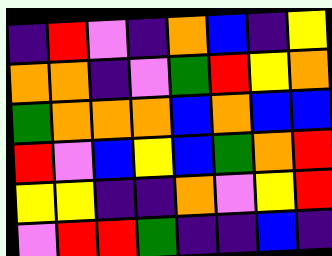[["indigo", "red", "violet", "indigo", "orange", "blue", "indigo", "yellow"], ["orange", "orange", "indigo", "violet", "green", "red", "yellow", "orange"], ["green", "orange", "orange", "orange", "blue", "orange", "blue", "blue"], ["red", "violet", "blue", "yellow", "blue", "green", "orange", "red"], ["yellow", "yellow", "indigo", "indigo", "orange", "violet", "yellow", "red"], ["violet", "red", "red", "green", "indigo", "indigo", "blue", "indigo"]]